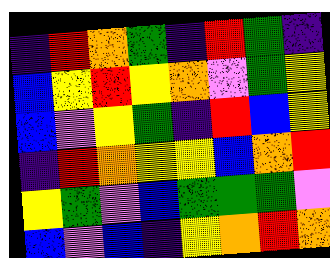[["indigo", "red", "orange", "green", "indigo", "red", "green", "indigo"], ["blue", "yellow", "red", "yellow", "orange", "violet", "green", "yellow"], ["blue", "violet", "yellow", "green", "indigo", "red", "blue", "yellow"], ["indigo", "red", "orange", "yellow", "yellow", "blue", "orange", "red"], ["yellow", "green", "violet", "blue", "green", "green", "green", "violet"], ["blue", "violet", "blue", "indigo", "yellow", "orange", "red", "orange"]]